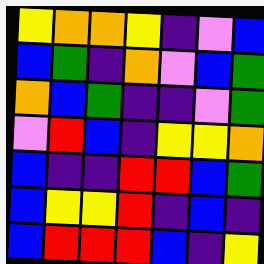[["yellow", "orange", "orange", "yellow", "indigo", "violet", "blue"], ["blue", "green", "indigo", "orange", "violet", "blue", "green"], ["orange", "blue", "green", "indigo", "indigo", "violet", "green"], ["violet", "red", "blue", "indigo", "yellow", "yellow", "orange"], ["blue", "indigo", "indigo", "red", "red", "blue", "green"], ["blue", "yellow", "yellow", "red", "indigo", "blue", "indigo"], ["blue", "red", "red", "red", "blue", "indigo", "yellow"]]